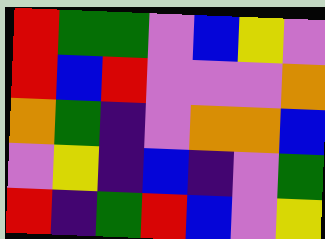[["red", "green", "green", "violet", "blue", "yellow", "violet"], ["red", "blue", "red", "violet", "violet", "violet", "orange"], ["orange", "green", "indigo", "violet", "orange", "orange", "blue"], ["violet", "yellow", "indigo", "blue", "indigo", "violet", "green"], ["red", "indigo", "green", "red", "blue", "violet", "yellow"]]